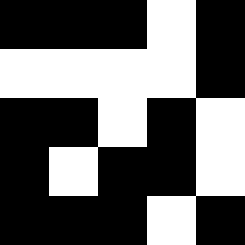[["black", "black", "black", "white", "black"], ["white", "white", "white", "white", "black"], ["black", "black", "white", "black", "white"], ["black", "white", "black", "black", "white"], ["black", "black", "black", "white", "black"]]